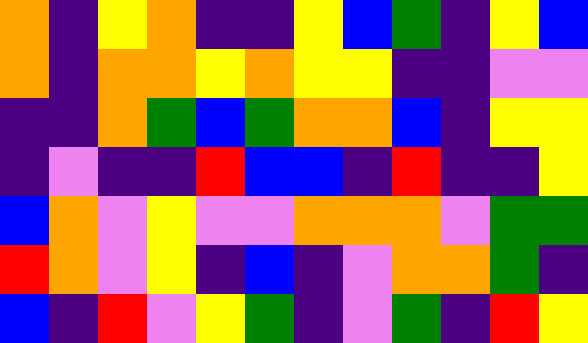[["orange", "indigo", "yellow", "orange", "indigo", "indigo", "yellow", "blue", "green", "indigo", "yellow", "blue"], ["orange", "indigo", "orange", "orange", "yellow", "orange", "yellow", "yellow", "indigo", "indigo", "violet", "violet"], ["indigo", "indigo", "orange", "green", "blue", "green", "orange", "orange", "blue", "indigo", "yellow", "yellow"], ["indigo", "violet", "indigo", "indigo", "red", "blue", "blue", "indigo", "red", "indigo", "indigo", "yellow"], ["blue", "orange", "violet", "yellow", "violet", "violet", "orange", "orange", "orange", "violet", "green", "green"], ["red", "orange", "violet", "yellow", "indigo", "blue", "indigo", "violet", "orange", "orange", "green", "indigo"], ["blue", "indigo", "red", "violet", "yellow", "green", "indigo", "violet", "green", "indigo", "red", "yellow"]]